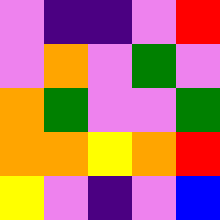[["violet", "indigo", "indigo", "violet", "red"], ["violet", "orange", "violet", "green", "violet"], ["orange", "green", "violet", "violet", "green"], ["orange", "orange", "yellow", "orange", "red"], ["yellow", "violet", "indigo", "violet", "blue"]]